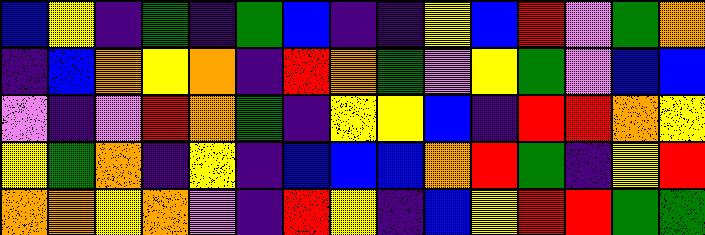[["blue", "yellow", "indigo", "green", "indigo", "green", "blue", "indigo", "indigo", "yellow", "blue", "red", "violet", "green", "orange"], ["indigo", "blue", "orange", "yellow", "orange", "indigo", "red", "orange", "green", "violet", "yellow", "green", "violet", "blue", "blue"], ["violet", "indigo", "violet", "red", "orange", "green", "indigo", "yellow", "yellow", "blue", "indigo", "red", "red", "orange", "yellow"], ["yellow", "green", "orange", "indigo", "yellow", "indigo", "blue", "blue", "blue", "orange", "red", "green", "indigo", "yellow", "red"], ["orange", "orange", "yellow", "orange", "violet", "indigo", "red", "yellow", "indigo", "blue", "yellow", "red", "red", "green", "green"]]